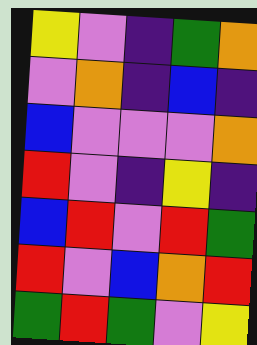[["yellow", "violet", "indigo", "green", "orange"], ["violet", "orange", "indigo", "blue", "indigo"], ["blue", "violet", "violet", "violet", "orange"], ["red", "violet", "indigo", "yellow", "indigo"], ["blue", "red", "violet", "red", "green"], ["red", "violet", "blue", "orange", "red"], ["green", "red", "green", "violet", "yellow"]]